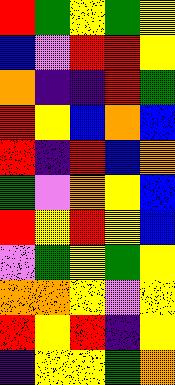[["red", "green", "yellow", "green", "yellow"], ["blue", "violet", "red", "red", "yellow"], ["orange", "indigo", "indigo", "red", "green"], ["red", "yellow", "blue", "orange", "blue"], ["red", "indigo", "red", "blue", "orange"], ["green", "violet", "orange", "yellow", "blue"], ["red", "yellow", "red", "yellow", "blue"], ["violet", "green", "yellow", "green", "yellow"], ["orange", "orange", "yellow", "violet", "yellow"], ["red", "yellow", "red", "indigo", "yellow"], ["indigo", "yellow", "yellow", "green", "orange"]]